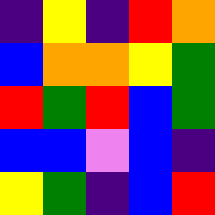[["indigo", "yellow", "indigo", "red", "orange"], ["blue", "orange", "orange", "yellow", "green"], ["red", "green", "red", "blue", "green"], ["blue", "blue", "violet", "blue", "indigo"], ["yellow", "green", "indigo", "blue", "red"]]